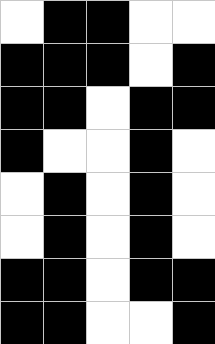[["white", "black", "black", "white", "white"], ["black", "black", "black", "white", "black"], ["black", "black", "white", "black", "black"], ["black", "white", "white", "black", "white"], ["white", "black", "white", "black", "white"], ["white", "black", "white", "black", "white"], ["black", "black", "white", "black", "black"], ["black", "black", "white", "white", "black"]]